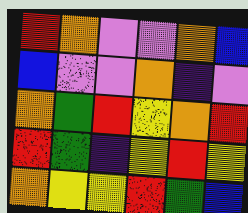[["red", "orange", "violet", "violet", "orange", "blue"], ["blue", "violet", "violet", "orange", "indigo", "violet"], ["orange", "green", "red", "yellow", "orange", "red"], ["red", "green", "indigo", "yellow", "red", "yellow"], ["orange", "yellow", "yellow", "red", "green", "blue"]]